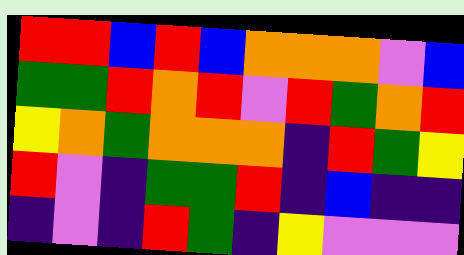[["red", "red", "blue", "red", "blue", "orange", "orange", "orange", "violet", "blue"], ["green", "green", "red", "orange", "red", "violet", "red", "green", "orange", "red"], ["yellow", "orange", "green", "orange", "orange", "orange", "indigo", "red", "green", "yellow"], ["red", "violet", "indigo", "green", "green", "red", "indigo", "blue", "indigo", "indigo"], ["indigo", "violet", "indigo", "red", "green", "indigo", "yellow", "violet", "violet", "violet"]]